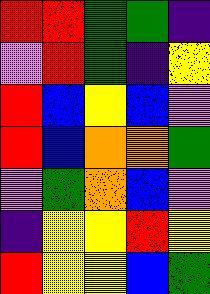[["red", "red", "green", "green", "indigo"], ["violet", "red", "green", "indigo", "yellow"], ["red", "blue", "yellow", "blue", "violet"], ["red", "blue", "orange", "orange", "green"], ["violet", "green", "orange", "blue", "violet"], ["indigo", "yellow", "yellow", "red", "yellow"], ["red", "yellow", "yellow", "blue", "green"]]